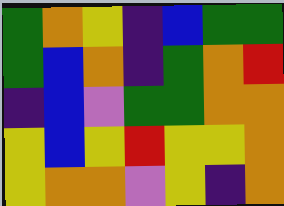[["green", "orange", "yellow", "indigo", "blue", "green", "green"], ["green", "blue", "orange", "indigo", "green", "orange", "red"], ["indigo", "blue", "violet", "green", "green", "orange", "orange"], ["yellow", "blue", "yellow", "red", "yellow", "yellow", "orange"], ["yellow", "orange", "orange", "violet", "yellow", "indigo", "orange"]]